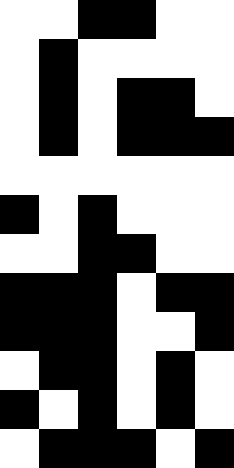[["white", "white", "black", "black", "white", "white"], ["white", "black", "white", "white", "white", "white"], ["white", "black", "white", "black", "black", "white"], ["white", "black", "white", "black", "black", "black"], ["white", "white", "white", "white", "white", "white"], ["black", "white", "black", "white", "white", "white"], ["white", "white", "black", "black", "white", "white"], ["black", "black", "black", "white", "black", "black"], ["black", "black", "black", "white", "white", "black"], ["white", "black", "black", "white", "black", "white"], ["black", "white", "black", "white", "black", "white"], ["white", "black", "black", "black", "white", "black"]]